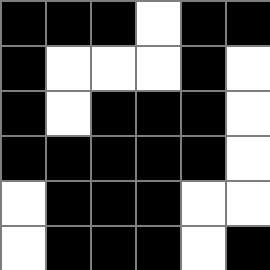[["black", "black", "black", "white", "black", "black"], ["black", "white", "white", "white", "black", "white"], ["black", "white", "black", "black", "black", "white"], ["black", "black", "black", "black", "black", "white"], ["white", "black", "black", "black", "white", "white"], ["white", "black", "black", "black", "white", "black"]]